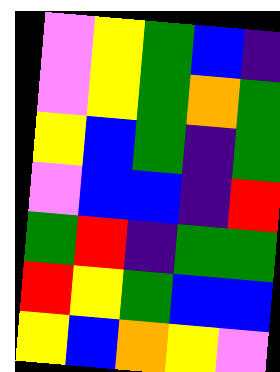[["violet", "yellow", "green", "blue", "indigo"], ["violet", "yellow", "green", "orange", "green"], ["yellow", "blue", "green", "indigo", "green"], ["violet", "blue", "blue", "indigo", "red"], ["green", "red", "indigo", "green", "green"], ["red", "yellow", "green", "blue", "blue"], ["yellow", "blue", "orange", "yellow", "violet"]]